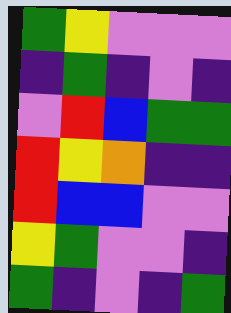[["green", "yellow", "violet", "violet", "violet"], ["indigo", "green", "indigo", "violet", "indigo"], ["violet", "red", "blue", "green", "green"], ["red", "yellow", "orange", "indigo", "indigo"], ["red", "blue", "blue", "violet", "violet"], ["yellow", "green", "violet", "violet", "indigo"], ["green", "indigo", "violet", "indigo", "green"]]